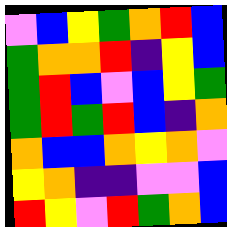[["violet", "blue", "yellow", "green", "orange", "red", "blue"], ["green", "orange", "orange", "red", "indigo", "yellow", "blue"], ["green", "red", "blue", "violet", "blue", "yellow", "green"], ["green", "red", "green", "red", "blue", "indigo", "orange"], ["orange", "blue", "blue", "orange", "yellow", "orange", "violet"], ["yellow", "orange", "indigo", "indigo", "violet", "violet", "blue"], ["red", "yellow", "violet", "red", "green", "orange", "blue"]]